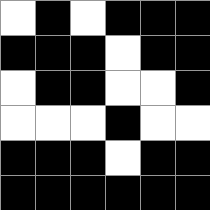[["white", "black", "white", "black", "black", "black"], ["black", "black", "black", "white", "black", "black"], ["white", "black", "black", "white", "white", "black"], ["white", "white", "white", "black", "white", "white"], ["black", "black", "black", "white", "black", "black"], ["black", "black", "black", "black", "black", "black"]]